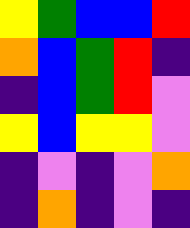[["yellow", "green", "blue", "blue", "red"], ["orange", "blue", "green", "red", "indigo"], ["indigo", "blue", "green", "red", "violet"], ["yellow", "blue", "yellow", "yellow", "violet"], ["indigo", "violet", "indigo", "violet", "orange"], ["indigo", "orange", "indigo", "violet", "indigo"]]